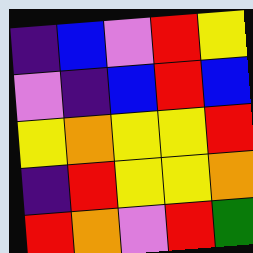[["indigo", "blue", "violet", "red", "yellow"], ["violet", "indigo", "blue", "red", "blue"], ["yellow", "orange", "yellow", "yellow", "red"], ["indigo", "red", "yellow", "yellow", "orange"], ["red", "orange", "violet", "red", "green"]]